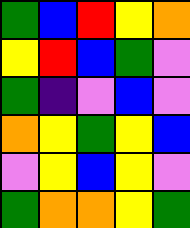[["green", "blue", "red", "yellow", "orange"], ["yellow", "red", "blue", "green", "violet"], ["green", "indigo", "violet", "blue", "violet"], ["orange", "yellow", "green", "yellow", "blue"], ["violet", "yellow", "blue", "yellow", "violet"], ["green", "orange", "orange", "yellow", "green"]]